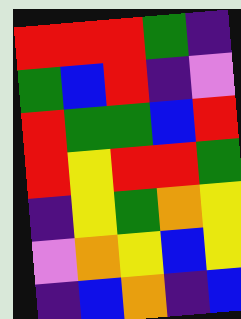[["red", "red", "red", "green", "indigo"], ["green", "blue", "red", "indigo", "violet"], ["red", "green", "green", "blue", "red"], ["red", "yellow", "red", "red", "green"], ["indigo", "yellow", "green", "orange", "yellow"], ["violet", "orange", "yellow", "blue", "yellow"], ["indigo", "blue", "orange", "indigo", "blue"]]